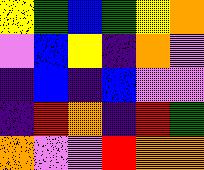[["yellow", "green", "blue", "green", "yellow", "orange"], ["violet", "blue", "yellow", "indigo", "orange", "violet"], ["indigo", "blue", "indigo", "blue", "violet", "violet"], ["indigo", "red", "orange", "indigo", "red", "green"], ["orange", "violet", "violet", "red", "orange", "orange"]]